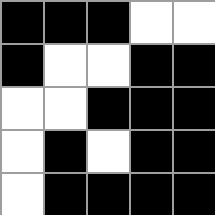[["black", "black", "black", "white", "white"], ["black", "white", "white", "black", "black"], ["white", "white", "black", "black", "black"], ["white", "black", "white", "black", "black"], ["white", "black", "black", "black", "black"]]